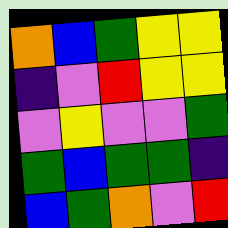[["orange", "blue", "green", "yellow", "yellow"], ["indigo", "violet", "red", "yellow", "yellow"], ["violet", "yellow", "violet", "violet", "green"], ["green", "blue", "green", "green", "indigo"], ["blue", "green", "orange", "violet", "red"]]